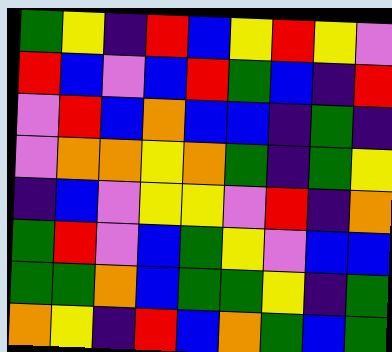[["green", "yellow", "indigo", "red", "blue", "yellow", "red", "yellow", "violet"], ["red", "blue", "violet", "blue", "red", "green", "blue", "indigo", "red"], ["violet", "red", "blue", "orange", "blue", "blue", "indigo", "green", "indigo"], ["violet", "orange", "orange", "yellow", "orange", "green", "indigo", "green", "yellow"], ["indigo", "blue", "violet", "yellow", "yellow", "violet", "red", "indigo", "orange"], ["green", "red", "violet", "blue", "green", "yellow", "violet", "blue", "blue"], ["green", "green", "orange", "blue", "green", "green", "yellow", "indigo", "green"], ["orange", "yellow", "indigo", "red", "blue", "orange", "green", "blue", "green"]]